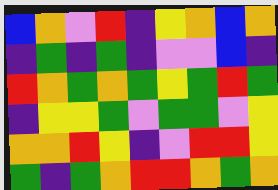[["blue", "orange", "violet", "red", "indigo", "yellow", "orange", "blue", "orange"], ["indigo", "green", "indigo", "green", "indigo", "violet", "violet", "blue", "indigo"], ["red", "orange", "green", "orange", "green", "yellow", "green", "red", "green"], ["indigo", "yellow", "yellow", "green", "violet", "green", "green", "violet", "yellow"], ["orange", "orange", "red", "yellow", "indigo", "violet", "red", "red", "yellow"], ["green", "indigo", "green", "orange", "red", "red", "orange", "green", "orange"]]